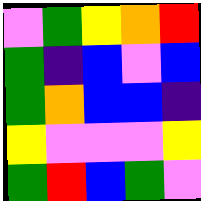[["violet", "green", "yellow", "orange", "red"], ["green", "indigo", "blue", "violet", "blue"], ["green", "orange", "blue", "blue", "indigo"], ["yellow", "violet", "violet", "violet", "yellow"], ["green", "red", "blue", "green", "violet"]]